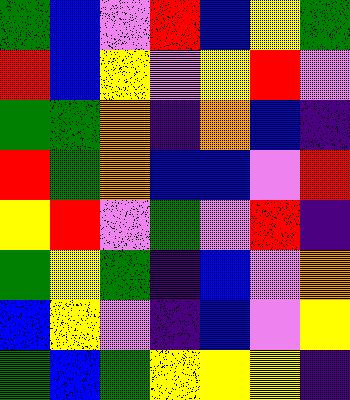[["green", "blue", "violet", "red", "blue", "yellow", "green"], ["red", "blue", "yellow", "violet", "yellow", "red", "violet"], ["green", "green", "orange", "indigo", "orange", "blue", "indigo"], ["red", "green", "orange", "blue", "blue", "violet", "red"], ["yellow", "red", "violet", "green", "violet", "red", "indigo"], ["green", "yellow", "green", "indigo", "blue", "violet", "orange"], ["blue", "yellow", "violet", "indigo", "blue", "violet", "yellow"], ["green", "blue", "green", "yellow", "yellow", "yellow", "indigo"]]